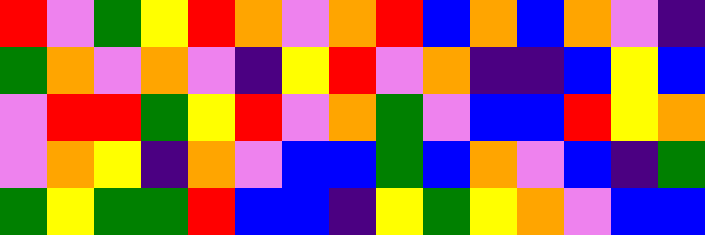[["red", "violet", "green", "yellow", "red", "orange", "violet", "orange", "red", "blue", "orange", "blue", "orange", "violet", "indigo"], ["green", "orange", "violet", "orange", "violet", "indigo", "yellow", "red", "violet", "orange", "indigo", "indigo", "blue", "yellow", "blue"], ["violet", "red", "red", "green", "yellow", "red", "violet", "orange", "green", "violet", "blue", "blue", "red", "yellow", "orange"], ["violet", "orange", "yellow", "indigo", "orange", "violet", "blue", "blue", "green", "blue", "orange", "violet", "blue", "indigo", "green"], ["green", "yellow", "green", "green", "red", "blue", "blue", "indigo", "yellow", "green", "yellow", "orange", "violet", "blue", "blue"]]